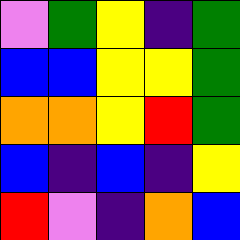[["violet", "green", "yellow", "indigo", "green"], ["blue", "blue", "yellow", "yellow", "green"], ["orange", "orange", "yellow", "red", "green"], ["blue", "indigo", "blue", "indigo", "yellow"], ["red", "violet", "indigo", "orange", "blue"]]